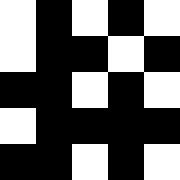[["white", "black", "white", "black", "white"], ["white", "black", "black", "white", "black"], ["black", "black", "white", "black", "white"], ["white", "black", "black", "black", "black"], ["black", "black", "white", "black", "white"]]